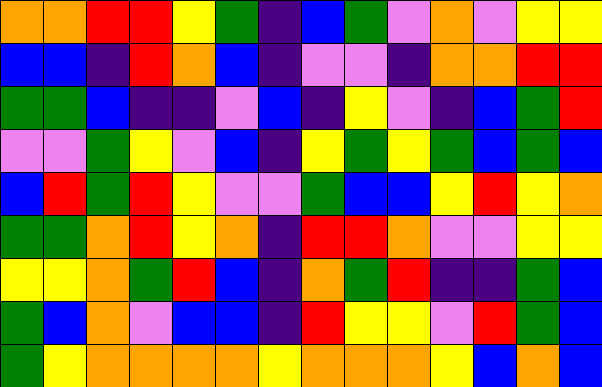[["orange", "orange", "red", "red", "yellow", "green", "indigo", "blue", "green", "violet", "orange", "violet", "yellow", "yellow"], ["blue", "blue", "indigo", "red", "orange", "blue", "indigo", "violet", "violet", "indigo", "orange", "orange", "red", "red"], ["green", "green", "blue", "indigo", "indigo", "violet", "blue", "indigo", "yellow", "violet", "indigo", "blue", "green", "red"], ["violet", "violet", "green", "yellow", "violet", "blue", "indigo", "yellow", "green", "yellow", "green", "blue", "green", "blue"], ["blue", "red", "green", "red", "yellow", "violet", "violet", "green", "blue", "blue", "yellow", "red", "yellow", "orange"], ["green", "green", "orange", "red", "yellow", "orange", "indigo", "red", "red", "orange", "violet", "violet", "yellow", "yellow"], ["yellow", "yellow", "orange", "green", "red", "blue", "indigo", "orange", "green", "red", "indigo", "indigo", "green", "blue"], ["green", "blue", "orange", "violet", "blue", "blue", "indigo", "red", "yellow", "yellow", "violet", "red", "green", "blue"], ["green", "yellow", "orange", "orange", "orange", "orange", "yellow", "orange", "orange", "orange", "yellow", "blue", "orange", "blue"]]